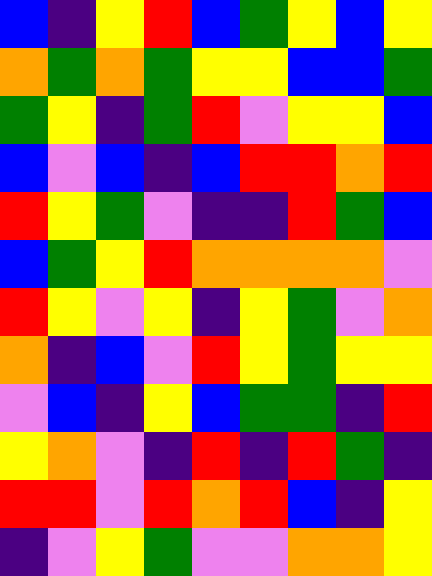[["blue", "indigo", "yellow", "red", "blue", "green", "yellow", "blue", "yellow"], ["orange", "green", "orange", "green", "yellow", "yellow", "blue", "blue", "green"], ["green", "yellow", "indigo", "green", "red", "violet", "yellow", "yellow", "blue"], ["blue", "violet", "blue", "indigo", "blue", "red", "red", "orange", "red"], ["red", "yellow", "green", "violet", "indigo", "indigo", "red", "green", "blue"], ["blue", "green", "yellow", "red", "orange", "orange", "orange", "orange", "violet"], ["red", "yellow", "violet", "yellow", "indigo", "yellow", "green", "violet", "orange"], ["orange", "indigo", "blue", "violet", "red", "yellow", "green", "yellow", "yellow"], ["violet", "blue", "indigo", "yellow", "blue", "green", "green", "indigo", "red"], ["yellow", "orange", "violet", "indigo", "red", "indigo", "red", "green", "indigo"], ["red", "red", "violet", "red", "orange", "red", "blue", "indigo", "yellow"], ["indigo", "violet", "yellow", "green", "violet", "violet", "orange", "orange", "yellow"]]